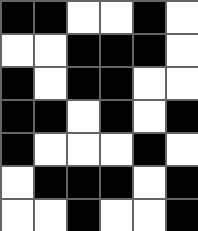[["black", "black", "white", "white", "black", "white"], ["white", "white", "black", "black", "black", "white"], ["black", "white", "black", "black", "white", "white"], ["black", "black", "white", "black", "white", "black"], ["black", "white", "white", "white", "black", "white"], ["white", "black", "black", "black", "white", "black"], ["white", "white", "black", "white", "white", "black"]]